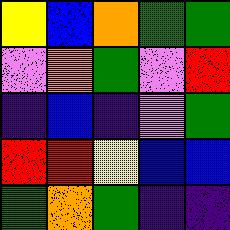[["yellow", "blue", "orange", "green", "green"], ["violet", "orange", "green", "violet", "red"], ["indigo", "blue", "indigo", "violet", "green"], ["red", "red", "yellow", "blue", "blue"], ["green", "orange", "green", "indigo", "indigo"]]